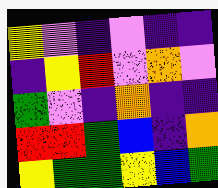[["yellow", "violet", "indigo", "violet", "indigo", "indigo"], ["indigo", "yellow", "red", "violet", "orange", "violet"], ["green", "violet", "indigo", "orange", "indigo", "indigo"], ["red", "red", "green", "blue", "indigo", "orange"], ["yellow", "green", "green", "yellow", "blue", "green"]]